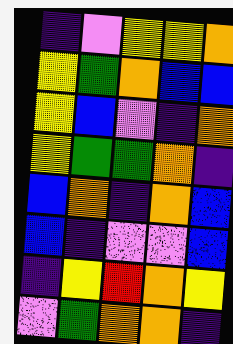[["indigo", "violet", "yellow", "yellow", "orange"], ["yellow", "green", "orange", "blue", "blue"], ["yellow", "blue", "violet", "indigo", "orange"], ["yellow", "green", "green", "orange", "indigo"], ["blue", "orange", "indigo", "orange", "blue"], ["blue", "indigo", "violet", "violet", "blue"], ["indigo", "yellow", "red", "orange", "yellow"], ["violet", "green", "orange", "orange", "indigo"]]